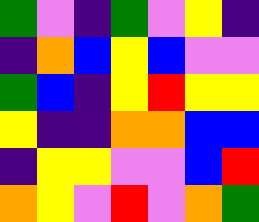[["green", "violet", "indigo", "green", "violet", "yellow", "indigo"], ["indigo", "orange", "blue", "yellow", "blue", "violet", "violet"], ["green", "blue", "indigo", "yellow", "red", "yellow", "yellow"], ["yellow", "indigo", "indigo", "orange", "orange", "blue", "blue"], ["indigo", "yellow", "yellow", "violet", "violet", "blue", "red"], ["orange", "yellow", "violet", "red", "violet", "orange", "green"]]